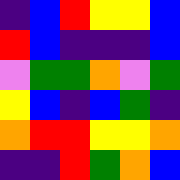[["indigo", "blue", "red", "yellow", "yellow", "blue"], ["red", "blue", "indigo", "indigo", "indigo", "blue"], ["violet", "green", "green", "orange", "violet", "green"], ["yellow", "blue", "indigo", "blue", "green", "indigo"], ["orange", "red", "red", "yellow", "yellow", "orange"], ["indigo", "indigo", "red", "green", "orange", "blue"]]